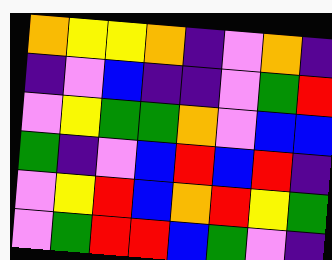[["orange", "yellow", "yellow", "orange", "indigo", "violet", "orange", "indigo"], ["indigo", "violet", "blue", "indigo", "indigo", "violet", "green", "red"], ["violet", "yellow", "green", "green", "orange", "violet", "blue", "blue"], ["green", "indigo", "violet", "blue", "red", "blue", "red", "indigo"], ["violet", "yellow", "red", "blue", "orange", "red", "yellow", "green"], ["violet", "green", "red", "red", "blue", "green", "violet", "indigo"]]